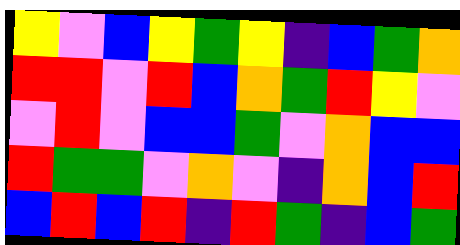[["yellow", "violet", "blue", "yellow", "green", "yellow", "indigo", "blue", "green", "orange"], ["red", "red", "violet", "red", "blue", "orange", "green", "red", "yellow", "violet"], ["violet", "red", "violet", "blue", "blue", "green", "violet", "orange", "blue", "blue"], ["red", "green", "green", "violet", "orange", "violet", "indigo", "orange", "blue", "red"], ["blue", "red", "blue", "red", "indigo", "red", "green", "indigo", "blue", "green"]]